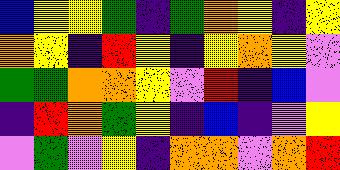[["blue", "yellow", "yellow", "green", "indigo", "green", "orange", "yellow", "indigo", "yellow"], ["orange", "yellow", "indigo", "red", "yellow", "indigo", "yellow", "orange", "yellow", "violet"], ["green", "green", "orange", "orange", "yellow", "violet", "red", "indigo", "blue", "violet"], ["indigo", "red", "orange", "green", "yellow", "indigo", "blue", "indigo", "violet", "yellow"], ["violet", "green", "violet", "yellow", "indigo", "orange", "orange", "violet", "orange", "red"]]